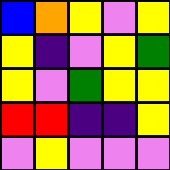[["blue", "orange", "yellow", "violet", "yellow"], ["yellow", "indigo", "violet", "yellow", "green"], ["yellow", "violet", "green", "yellow", "yellow"], ["red", "red", "indigo", "indigo", "yellow"], ["violet", "yellow", "violet", "violet", "violet"]]